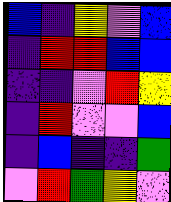[["blue", "indigo", "yellow", "violet", "blue"], ["indigo", "red", "red", "blue", "blue"], ["indigo", "indigo", "violet", "red", "yellow"], ["indigo", "red", "violet", "violet", "blue"], ["indigo", "blue", "indigo", "indigo", "green"], ["violet", "red", "green", "yellow", "violet"]]